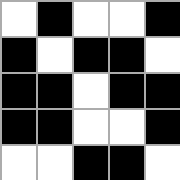[["white", "black", "white", "white", "black"], ["black", "white", "black", "black", "white"], ["black", "black", "white", "black", "black"], ["black", "black", "white", "white", "black"], ["white", "white", "black", "black", "white"]]